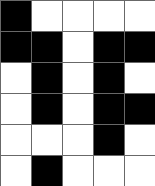[["black", "white", "white", "white", "white"], ["black", "black", "white", "black", "black"], ["white", "black", "white", "black", "white"], ["white", "black", "white", "black", "black"], ["white", "white", "white", "black", "white"], ["white", "black", "white", "white", "white"]]